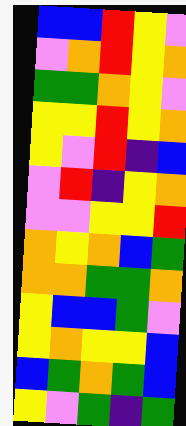[["blue", "blue", "red", "yellow", "violet"], ["violet", "orange", "red", "yellow", "orange"], ["green", "green", "orange", "yellow", "violet"], ["yellow", "yellow", "red", "yellow", "orange"], ["yellow", "violet", "red", "indigo", "blue"], ["violet", "red", "indigo", "yellow", "orange"], ["violet", "violet", "yellow", "yellow", "red"], ["orange", "yellow", "orange", "blue", "green"], ["orange", "orange", "green", "green", "orange"], ["yellow", "blue", "blue", "green", "violet"], ["yellow", "orange", "yellow", "yellow", "blue"], ["blue", "green", "orange", "green", "blue"], ["yellow", "violet", "green", "indigo", "green"]]